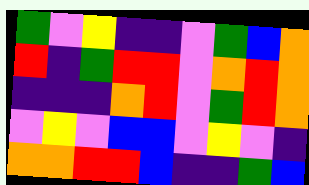[["green", "violet", "yellow", "indigo", "indigo", "violet", "green", "blue", "orange"], ["red", "indigo", "green", "red", "red", "violet", "orange", "red", "orange"], ["indigo", "indigo", "indigo", "orange", "red", "violet", "green", "red", "orange"], ["violet", "yellow", "violet", "blue", "blue", "violet", "yellow", "violet", "indigo"], ["orange", "orange", "red", "red", "blue", "indigo", "indigo", "green", "blue"]]